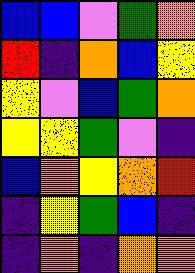[["blue", "blue", "violet", "green", "orange"], ["red", "indigo", "orange", "blue", "yellow"], ["yellow", "violet", "blue", "green", "orange"], ["yellow", "yellow", "green", "violet", "indigo"], ["blue", "orange", "yellow", "orange", "red"], ["indigo", "yellow", "green", "blue", "indigo"], ["indigo", "orange", "indigo", "orange", "orange"]]